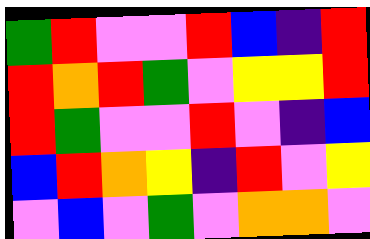[["green", "red", "violet", "violet", "red", "blue", "indigo", "red"], ["red", "orange", "red", "green", "violet", "yellow", "yellow", "red"], ["red", "green", "violet", "violet", "red", "violet", "indigo", "blue"], ["blue", "red", "orange", "yellow", "indigo", "red", "violet", "yellow"], ["violet", "blue", "violet", "green", "violet", "orange", "orange", "violet"]]